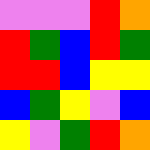[["violet", "violet", "violet", "red", "orange"], ["red", "green", "blue", "red", "green"], ["red", "red", "blue", "yellow", "yellow"], ["blue", "green", "yellow", "violet", "blue"], ["yellow", "violet", "green", "red", "orange"]]